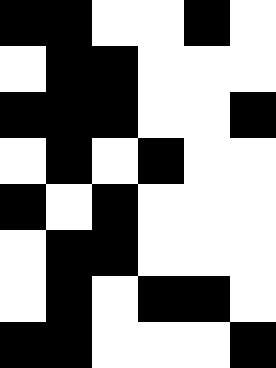[["black", "black", "white", "white", "black", "white"], ["white", "black", "black", "white", "white", "white"], ["black", "black", "black", "white", "white", "black"], ["white", "black", "white", "black", "white", "white"], ["black", "white", "black", "white", "white", "white"], ["white", "black", "black", "white", "white", "white"], ["white", "black", "white", "black", "black", "white"], ["black", "black", "white", "white", "white", "black"]]